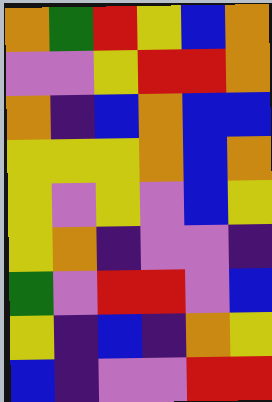[["orange", "green", "red", "yellow", "blue", "orange"], ["violet", "violet", "yellow", "red", "red", "orange"], ["orange", "indigo", "blue", "orange", "blue", "blue"], ["yellow", "yellow", "yellow", "orange", "blue", "orange"], ["yellow", "violet", "yellow", "violet", "blue", "yellow"], ["yellow", "orange", "indigo", "violet", "violet", "indigo"], ["green", "violet", "red", "red", "violet", "blue"], ["yellow", "indigo", "blue", "indigo", "orange", "yellow"], ["blue", "indigo", "violet", "violet", "red", "red"]]